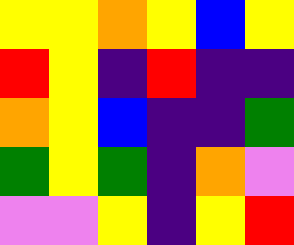[["yellow", "yellow", "orange", "yellow", "blue", "yellow"], ["red", "yellow", "indigo", "red", "indigo", "indigo"], ["orange", "yellow", "blue", "indigo", "indigo", "green"], ["green", "yellow", "green", "indigo", "orange", "violet"], ["violet", "violet", "yellow", "indigo", "yellow", "red"]]